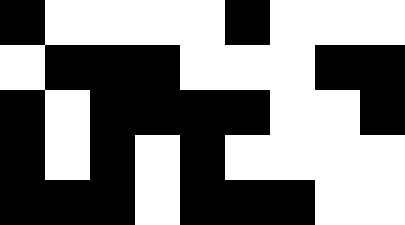[["black", "white", "white", "white", "white", "black", "white", "white", "white"], ["white", "black", "black", "black", "white", "white", "white", "black", "black"], ["black", "white", "black", "black", "black", "black", "white", "white", "black"], ["black", "white", "black", "white", "black", "white", "white", "white", "white"], ["black", "black", "black", "white", "black", "black", "black", "white", "white"]]